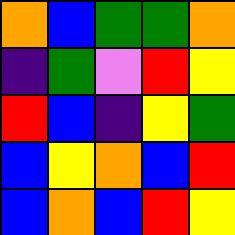[["orange", "blue", "green", "green", "orange"], ["indigo", "green", "violet", "red", "yellow"], ["red", "blue", "indigo", "yellow", "green"], ["blue", "yellow", "orange", "blue", "red"], ["blue", "orange", "blue", "red", "yellow"]]